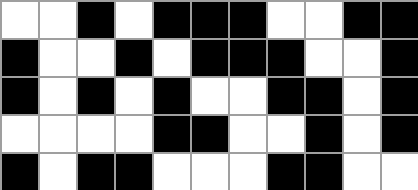[["white", "white", "black", "white", "black", "black", "black", "white", "white", "black", "black"], ["black", "white", "white", "black", "white", "black", "black", "black", "white", "white", "black"], ["black", "white", "black", "white", "black", "white", "white", "black", "black", "white", "black"], ["white", "white", "white", "white", "black", "black", "white", "white", "black", "white", "black"], ["black", "white", "black", "black", "white", "white", "white", "black", "black", "white", "white"]]